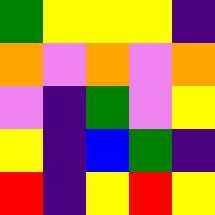[["green", "yellow", "yellow", "yellow", "indigo"], ["orange", "violet", "orange", "violet", "orange"], ["violet", "indigo", "green", "violet", "yellow"], ["yellow", "indigo", "blue", "green", "indigo"], ["red", "indigo", "yellow", "red", "yellow"]]